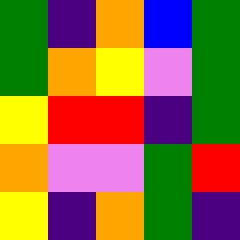[["green", "indigo", "orange", "blue", "green"], ["green", "orange", "yellow", "violet", "green"], ["yellow", "red", "red", "indigo", "green"], ["orange", "violet", "violet", "green", "red"], ["yellow", "indigo", "orange", "green", "indigo"]]